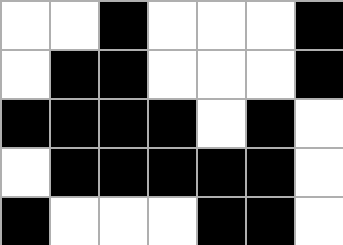[["white", "white", "black", "white", "white", "white", "black"], ["white", "black", "black", "white", "white", "white", "black"], ["black", "black", "black", "black", "white", "black", "white"], ["white", "black", "black", "black", "black", "black", "white"], ["black", "white", "white", "white", "black", "black", "white"]]